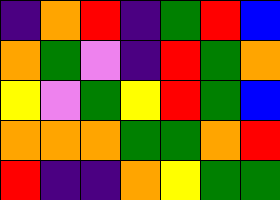[["indigo", "orange", "red", "indigo", "green", "red", "blue"], ["orange", "green", "violet", "indigo", "red", "green", "orange"], ["yellow", "violet", "green", "yellow", "red", "green", "blue"], ["orange", "orange", "orange", "green", "green", "orange", "red"], ["red", "indigo", "indigo", "orange", "yellow", "green", "green"]]